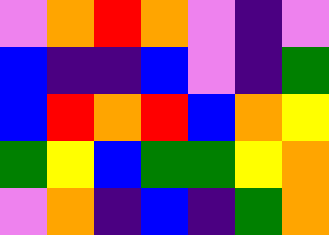[["violet", "orange", "red", "orange", "violet", "indigo", "violet"], ["blue", "indigo", "indigo", "blue", "violet", "indigo", "green"], ["blue", "red", "orange", "red", "blue", "orange", "yellow"], ["green", "yellow", "blue", "green", "green", "yellow", "orange"], ["violet", "orange", "indigo", "blue", "indigo", "green", "orange"]]